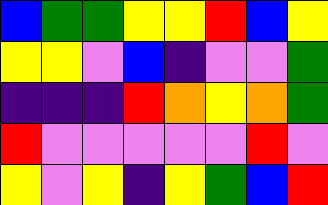[["blue", "green", "green", "yellow", "yellow", "red", "blue", "yellow"], ["yellow", "yellow", "violet", "blue", "indigo", "violet", "violet", "green"], ["indigo", "indigo", "indigo", "red", "orange", "yellow", "orange", "green"], ["red", "violet", "violet", "violet", "violet", "violet", "red", "violet"], ["yellow", "violet", "yellow", "indigo", "yellow", "green", "blue", "red"]]